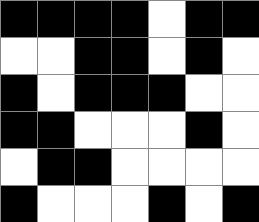[["black", "black", "black", "black", "white", "black", "black"], ["white", "white", "black", "black", "white", "black", "white"], ["black", "white", "black", "black", "black", "white", "white"], ["black", "black", "white", "white", "white", "black", "white"], ["white", "black", "black", "white", "white", "white", "white"], ["black", "white", "white", "white", "black", "white", "black"]]